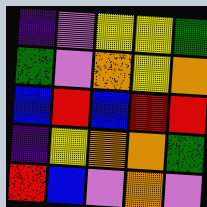[["indigo", "violet", "yellow", "yellow", "green"], ["green", "violet", "orange", "yellow", "orange"], ["blue", "red", "blue", "red", "red"], ["indigo", "yellow", "orange", "orange", "green"], ["red", "blue", "violet", "orange", "violet"]]